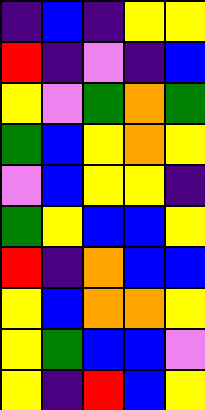[["indigo", "blue", "indigo", "yellow", "yellow"], ["red", "indigo", "violet", "indigo", "blue"], ["yellow", "violet", "green", "orange", "green"], ["green", "blue", "yellow", "orange", "yellow"], ["violet", "blue", "yellow", "yellow", "indigo"], ["green", "yellow", "blue", "blue", "yellow"], ["red", "indigo", "orange", "blue", "blue"], ["yellow", "blue", "orange", "orange", "yellow"], ["yellow", "green", "blue", "blue", "violet"], ["yellow", "indigo", "red", "blue", "yellow"]]